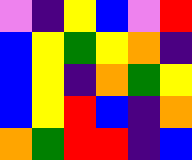[["violet", "indigo", "yellow", "blue", "violet", "red"], ["blue", "yellow", "green", "yellow", "orange", "indigo"], ["blue", "yellow", "indigo", "orange", "green", "yellow"], ["blue", "yellow", "red", "blue", "indigo", "orange"], ["orange", "green", "red", "red", "indigo", "blue"]]